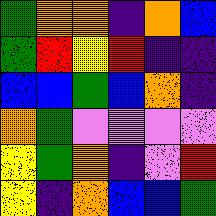[["green", "orange", "orange", "indigo", "orange", "blue"], ["green", "red", "yellow", "red", "indigo", "indigo"], ["blue", "blue", "green", "blue", "orange", "indigo"], ["orange", "green", "violet", "violet", "violet", "violet"], ["yellow", "green", "orange", "indigo", "violet", "red"], ["yellow", "indigo", "orange", "blue", "blue", "green"]]